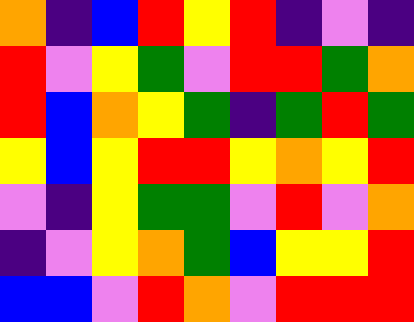[["orange", "indigo", "blue", "red", "yellow", "red", "indigo", "violet", "indigo"], ["red", "violet", "yellow", "green", "violet", "red", "red", "green", "orange"], ["red", "blue", "orange", "yellow", "green", "indigo", "green", "red", "green"], ["yellow", "blue", "yellow", "red", "red", "yellow", "orange", "yellow", "red"], ["violet", "indigo", "yellow", "green", "green", "violet", "red", "violet", "orange"], ["indigo", "violet", "yellow", "orange", "green", "blue", "yellow", "yellow", "red"], ["blue", "blue", "violet", "red", "orange", "violet", "red", "red", "red"]]